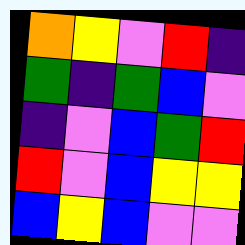[["orange", "yellow", "violet", "red", "indigo"], ["green", "indigo", "green", "blue", "violet"], ["indigo", "violet", "blue", "green", "red"], ["red", "violet", "blue", "yellow", "yellow"], ["blue", "yellow", "blue", "violet", "violet"]]